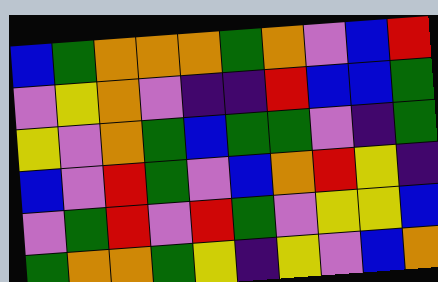[["blue", "green", "orange", "orange", "orange", "green", "orange", "violet", "blue", "red"], ["violet", "yellow", "orange", "violet", "indigo", "indigo", "red", "blue", "blue", "green"], ["yellow", "violet", "orange", "green", "blue", "green", "green", "violet", "indigo", "green"], ["blue", "violet", "red", "green", "violet", "blue", "orange", "red", "yellow", "indigo"], ["violet", "green", "red", "violet", "red", "green", "violet", "yellow", "yellow", "blue"], ["green", "orange", "orange", "green", "yellow", "indigo", "yellow", "violet", "blue", "orange"]]